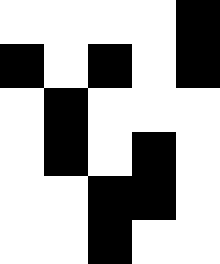[["white", "white", "white", "white", "black"], ["black", "white", "black", "white", "black"], ["white", "black", "white", "white", "white"], ["white", "black", "white", "black", "white"], ["white", "white", "black", "black", "white"], ["white", "white", "black", "white", "white"]]